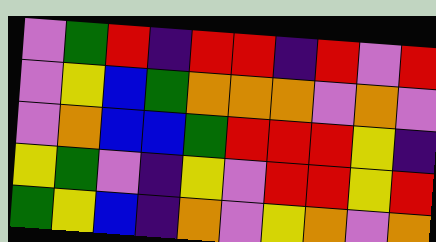[["violet", "green", "red", "indigo", "red", "red", "indigo", "red", "violet", "red"], ["violet", "yellow", "blue", "green", "orange", "orange", "orange", "violet", "orange", "violet"], ["violet", "orange", "blue", "blue", "green", "red", "red", "red", "yellow", "indigo"], ["yellow", "green", "violet", "indigo", "yellow", "violet", "red", "red", "yellow", "red"], ["green", "yellow", "blue", "indigo", "orange", "violet", "yellow", "orange", "violet", "orange"]]